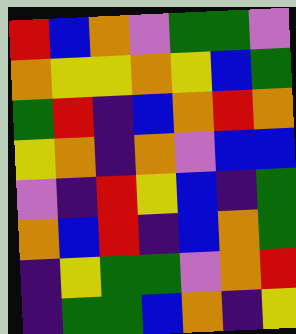[["red", "blue", "orange", "violet", "green", "green", "violet"], ["orange", "yellow", "yellow", "orange", "yellow", "blue", "green"], ["green", "red", "indigo", "blue", "orange", "red", "orange"], ["yellow", "orange", "indigo", "orange", "violet", "blue", "blue"], ["violet", "indigo", "red", "yellow", "blue", "indigo", "green"], ["orange", "blue", "red", "indigo", "blue", "orange", "green"], ["indigo", "yellow", "green", "green", "violet", "orange", "red"], ["indigo", "green", "green", "blue", "orange", "indigo", "yellow"]]